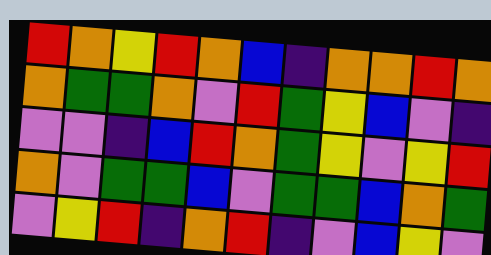[["red", "orange", "yellow", "red", "orange", "blue", "indigo", "orange", "orange", "red", "orange"], ["orange", "green", "green", "orange", "violet", "red", "green", "yellow", "blue", "violet", "indigo"], ["violet", "violet", "indigo", "blue", "red", "orange", "green", "yellow", "violet", "yellow", "red"], ["orange", "violet", "green", "green", "blue", "violet", "green", "green", "blue", "orange", "green"], ["violet", "yellow", "red", "indigo", "orange", "red", "indigo", "violet", "blue", "yellow", "violet"]]